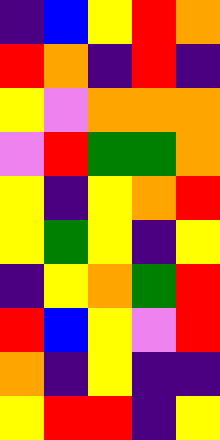[["indigo", "blue", "yellow", "red", "orange"], ["red", "orange", "indigo", "red", "indigo"], ["yellow", "violet", "orange", "orange", "orange"], ["violet", "red", "green", "green", "orange"], ["yellow", "indigo", "yellow", "orange", "red"], ["yellow", "green", "yellow", "indigo", "yellow"], ["indigo", "yellow", "orange", "green", "red"], ["red", "blue", "yellow", "violet", "red"], ["orange", "indigo", "yellow", "indigo", "indigo"], ["yellow", "red", "red", "indigo", "yellow"]]